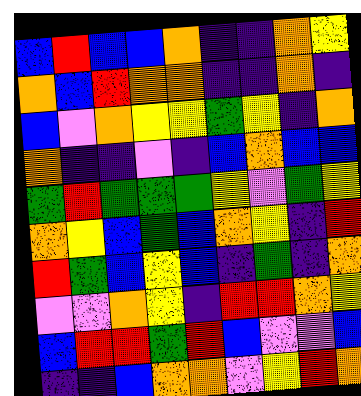[["blue", "red", "blue", "blue", "orange", "indigo", "indigo", "orange", "yellow"], ["orange", "blue", "red", "orange", "orange", "indigo", "indigo", "orange", "indigo"], ["blue", "violet", "orange", "yellow", "yellow", "green", "yellow", "indigo", "orange"], ["orange", "indigo", "indigo", "violet", "indigo", "blue", "orange", "blue", "blue"], ["green", "red", "green", "green", "green", "yellow", "violet", "green", "yellow"], ["orange", "yellow", "blue", "green", "blue", "orange", "yellow", "indigo", "red"], ["red", "green", "blue", "yellow", "blue", "indigo", "green", "indigo", "orange"], ["violet", "violet", "orange", "yellow", "indigo", "red", "red", "orange", "yellow"], ["blue", "red", "red", "green", "red", "blue", "violet", "violet", "blue"], ["indigo", "indigo", "blue", "orange", "orange", "violet", "yellow", "red", "orange"]]